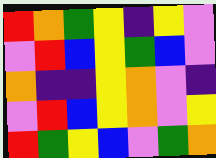[["red", "orange", "green", "yellow", "indigo", "yellow", "violet"], ["violet", "red", "blue", "yellow", "green", "blue", "violet"], ["orange", "indigo", "indigo", "yellow", "orange", "violet", "indigo"], ["violet", "red", "blue", "yellow", "orange", "violet", "yellow"], ["red", "green", "yellow", "blue", "violet", "green", "orange"]]